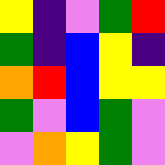[["yellow", "indigo", "violet", "green", "red"], ["green", "indigo", "blue", "yellow", "indigo"], ["orange", "red", "blue", "yellow", "yellow"], ["green", "violet", "blue", "green", "violet"], ["violet", "orange", "yellow", "green", "violet"]]